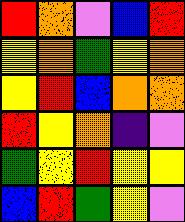[["red", "orange", "violet", "blue", "red"], ["yellow", "orange", "green", "yellow", "orange"], ["yellow", "red", "blue", "orange", "orange"], ["red", "yellow", "orange", "indigo", "violet"], ["green", "yellow", "red", "yellow", "yellow"], ["blue", "red", "green", "yellow", "violet"]]